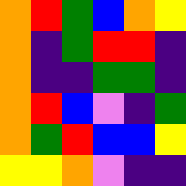[["orange", "red", "green", "blue", "orange", "yellow"], ["orange", "indigo", "green", "red", "red", "indigo"], ["orange", "indigo", "indigo", "green", "green", "indigo"], ["orange", "red", "blue", "violet", "indigo", "green"], ["orange", "green", "red", "blue", "blue", "yellow"], ["yellow", "yellow", "orange", "violet", "indigo", "indigo"]]